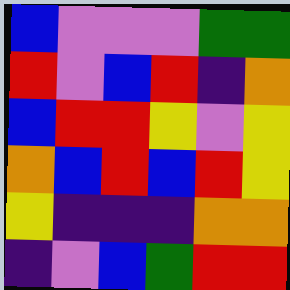[["blue", "violet", "violet", "violet", "green", "green"], ["red", "violet", "blue", "red", "indigo", "orange"], ["blue", "red", "red", "yellow", "violet", "yellow"], ["orange", "blue", "red", "blue", "red", "yellow"], ["yellow", "indigo", "indigo", "indigo", "orange", "orange"], ["indigo", "violet", "blue", "green", "red", "red"]]